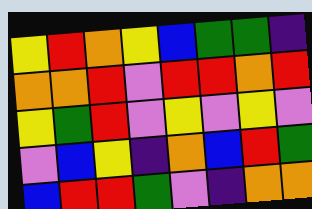[["yellow", "red", "orange", "yellow", "blue", "green", "green", "indigo"], ["orange", "orange", "red", "violet", "red", "red", "orange", "red"], ["yellow", "green", "red", "violet", "yellow", "violet", "yellow", "violet"], ["violet", "blue", "yellow", "indigo", "orange", "blue", "red", "green"], ["blue", "red", "red", "green", "violet", "indigo", "orange", "orange"]]